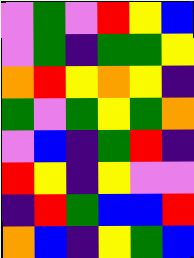[["violet", "green", "violet", "red", "yellow", "blue"], ["violet", "green", "indigo", "green", "green", "yellow"], ["orange", "red", "yellow", "orange", "yellow", "indigo"], ["green", "violet", "green", "yellow", "green", "orange"], ["violet", "blue", "indigo", "green", "red", "indigo"], ["red", "yellow", "indigo", "yellow", "violet", "violet"], ["indigo", "red", "green", "blue", "blue", "red"], ["orange", "blue", "indigo", "yellow", "green", "blue"]]